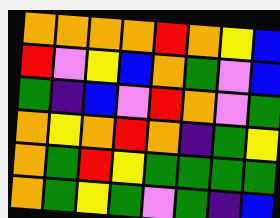[["orange", "orange", "orange", "orange", "red", "orange", "yellow", "blue"], ["red", "violet", "yellow", "blue", "orange", "green", "violet", "blue"], ["green", "indigo", "blue", "violet", "red", "orange", "violet", "green"], ["orange", "yellow", "orange", "red", "orange", "indigo", "green", "yellow"], ["orange", "green", "red", "yellow", "green", "green", "green", "green"], ["orange", "green", "yellow", "green", "violet", "green", "indigo", "blue"]]